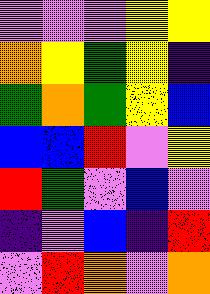[["violet", "violet", "violet", "yellow", "yellow"], ["orange", "yellow", "green", "yellow", "indigo"], ["green", "orange", "green", "yellow", "blue"], ["blue", "blue", "red", "violet", "yellow"], ["red", "green", "violet", "blue", "violet"], ["indigo", "violet", "blue", "indigo", "red"], ["violet", "red", "orange", "violet", "orange"]]